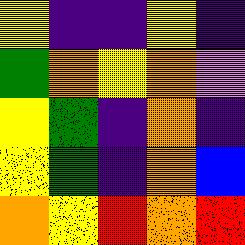[["yellow", "indigo", "indigo", "yellow", "indigo"], ["green", "orange", "yellow", "orange", "violet"], ["yellow", "green", "indigo", "orange", "indigo"], ["yellow", "green", "indigo", "orange", "blue"], ["orange", "yellow", "red", "orange", "red"]]